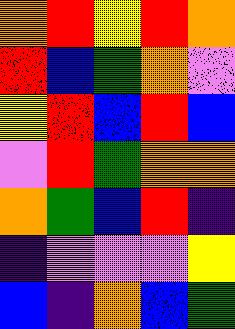[["orange", "red", "yellow", "red", "orange"], ["red", "blue", "green", "orange", "violet"], ["yellow", "red", "blue", "red", "blue"], ["violet", "red", "green", "orange", "orange"], ["orange", "green", "blue", "red", "indigo"], ["indigo", "violet", "violet", "violet", "yellow"], ["blue", "indigo", "orange", "blue", "green"]]